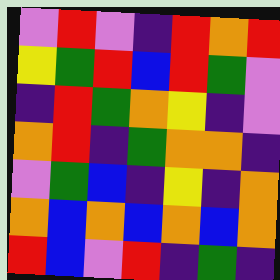[["violet", "red", "violet", "indigo", "red", "orange", "red"], ["yellow", "green", "red", "blue", "red", "green", "violet"], ["indigo", "red", "green", "orange", "yellow", "indigo", "violet"], ["orange", "red", "indigo", "green", "orange", "orange", "indigo"], ["violet", "green", "blue", "indigo", "yellow", "indigo", "orange"], ["orange", "blue", "orange", "blue", "orange", "blue", "orange"], ["red", "blue", "violet", "red", "indigo", "green", "indigo"]]